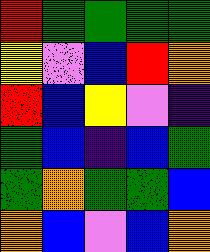[["red", "green", "green", "green", "green"], ["yellow", "violet", "blue", "red", "orange"], ["red", "blue", "yellow", "violet", "indigo"], ["green", "blue", "indigo", "blue", "green"], ["green", "orange", "green", "green", "blue"], ["orange", "blue", "violet", "blue", "orange"]]